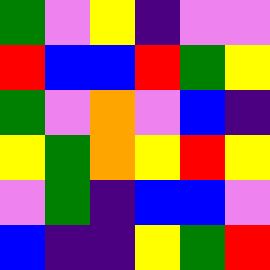[["green", "violet", "yellow", "indigo", "violet", "violet"], ["red", "blue", "blue", "red", "green", "yellow"], ["green", "violet", "orange", "violet", "blue", "indigo"], ["yellow", "green", "orange", "yellow", "red", "yellow"], ["violet", "green", "indigo", "blue", "blue", "violet"], ["blue", "indigo", "indigo", "yellow", "green", "red"]]